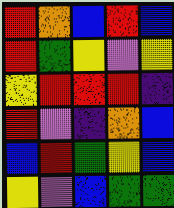[["red", "orange", "blue", "red", "blue"], ["red", "green", "yellow", "violet", "yellow"], ["yellow", "red", "red", "red", "indigo"], ["red", "violet", "indigo", "orange", "blue"], ["blue", "red", "green", "yellow", "blue"], ["yellow", "violet", "blue", "green", "green"]]